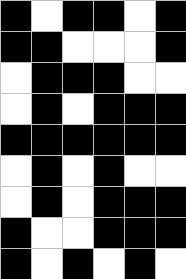[["black", "white", "black", "black", "white", "black"], ["black", "black", "white", "white", "white", "black"], ["white", "black", "black", "black", "white", "white"], ["white", "black", "white", "black", "black", "black"], ["black", "black", "black", "black", "black", "black"], ["white", "black", "white", "black", "white", "white"], ["white", "black", "white", "black", "black", "black"], ["black", "white", "white", "black", "black", "black"], ["black", "white", "black", "white", "black", "white"]]